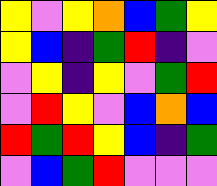[["yellow", "violet", "yellow", "orange", "blue", "green", "yellow"], ["yellow", "blue", "indigo", "green", "red", "indigo", "violet"], ["violet", "yellow", "indigo", "yellow", "violet", "green", "red"], ["violet", "red", "yellow", "violet", "blue", "orange", "blue"], ["red", "green", "red", "yellow", "blue", "indigo", "green"], ["violet", "blue", "green", "red", "violet", "violet", "violet"]]